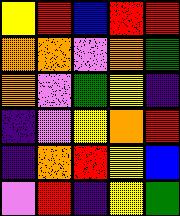[["yellow", "red", "blue", "red", "red"], ["orange", "orange", "violet", "orange", "green"], ["orange", "violet", "green", "yellow", "indigo"], ["indigo", "violet", "yellow", "orange", "red"], ["indigo", "orange", "red", "yellow", "blue"], ["violet", "red", "indigo", "yellow", "green"]]